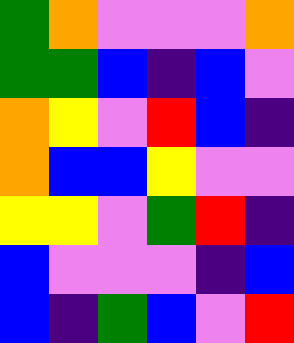[["green", "orange", "violet", "violet", "violet", "orange"], ["green", "green", "blue", "indigo", "blue", "violet"], ["orange", "yellow", "violet", "red", "blue", "indigo"], ["orange", "blue", "blue", "yellow", "violet", "violet"], ["yellow", "yellow", "violet", "green", "red", "indigo"], ["blue", "violet", "violet", "violet", "indigo", "blue"], ["blue", "indigo", "green", "blue", "violet", "red"]]